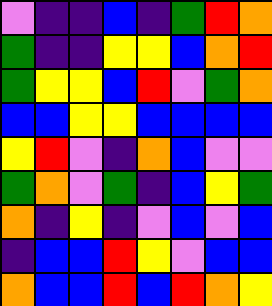[["violet", "indigo", "indigo", "blue", "indigo", "green", "red", "orange"], ["green", "indigo", "indigo", "yellow", "yellow", "blue", "orange", "red"], ["green", "yellow", "yellow", "blue", "red", "violet", "green", "orange"], ["blue", "blue", "yellow", "yellow", "blue", "blue", "blue", "blue"], ["yellow", "red", "violet", "indigo", "orange", "blue", "violet", "violet"], ["green", "orange", "violet", "green", "indigo", "blue", "yellow", "green"], ["orange", "indigo", "yellow", "indigo", "violet", "blue", "violet", "blue"], ["indigo", "blue", "blue", "red", "yellow", "violet", "blue", "blue"], ["orange", "blue", "blue", "red", "blue", "red", "orange", "yellow"]]